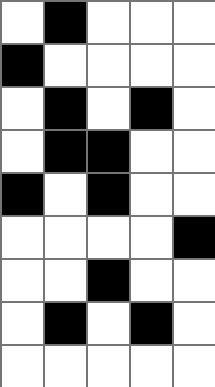[["white", "black", "white", "white", "white"], ["black", "white", "white", "white", "white"], ["white", "black", "white", "black", "white"], ["white", "black", "black", "white", "white"], ["black", "white", "black", "white", "white"], ["white", "white", "white", "white", "black"], ["white", "white", "black", "white", "white"], ["white", "black", "white", "black", "white"], ["white", "white", "white", "white", "white"]]